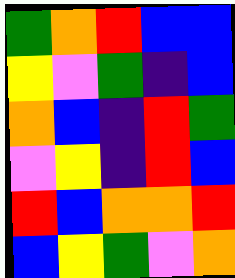[["green", "orange", "red", "blue", "blue"], ["yellow", "violet", "green", "indigo", "blue"], ["orange", "blue", "indigo", "red", "green"], ["violet", "yellow", "indigo", "red", "blue"], ["red", "blue", "orange", "orange", "red"], ["blue", "yellow", "green", "violet", "orange"]]